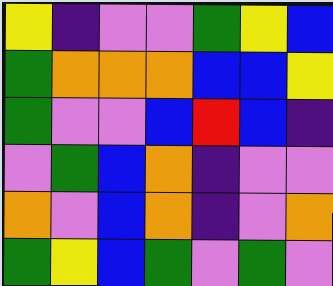[["yellow", "indigo", "violet", "violet", "green", "yellow", "blue"], ["green", "orange", "orange", "orange", "blue", "blue", "yellow"], ["green", "violet", "violet", "blue", "red", "blue", "indigo"], ["violet", "green", "blue", "orange", "indigo", "violet", "violet"], ["orange", "violet", "blue", "orange", "indigo", "violet", "orange"], ["green", "yellow", "blue", "green", "violet", "green", "violet"]]